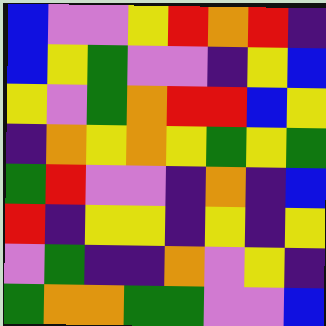[["blue", "violet", "violet", "yellow", "red", "orange", "red", "indigo"], ["blue", "yellow", "green", "violet", "violet", "indigo", "yellow", "blue"], ["yellow", "violet", "green", "orange", "red", "red", "blue", "yellow"], ["indigo", "orange", "yellow", "orange", "yellow", "green", "yellow", "green"], ["green", "red", "violet", "violet", "indigo", "orange", "indigo", "blue"], ["red", "indigo", "yellow", "yellow", "indigo", "yellow", "indigo", "yellow"], ["violet", "green", "indigo", "indigo", "orange", "violet", "yellow", "indigo"], ["green", "orange", "orange", "green", "green", "violet", "violet", "blue"]]